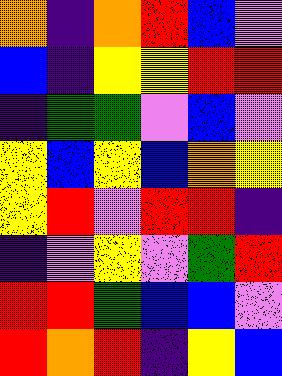[["orange", "indigo", "orange", "red", "blue", "violet"], ["blue", "indigo", "yellow", "yellow", "red", "red"], ["indigo", "green", "green", "violet", "blue", "violet"], ["yellow", "blue", "yellow", "blue", "orange", "yellow"], ["yellow", "red", "violet", "red", "red", "indigo"], ["indigo", "violet", "yellow", "violet", "green", "red"], ["red", "red", "green", "blue", "blue", "violet"], ["red", "orange", "red", "indigo", "yellow", "blue"]]